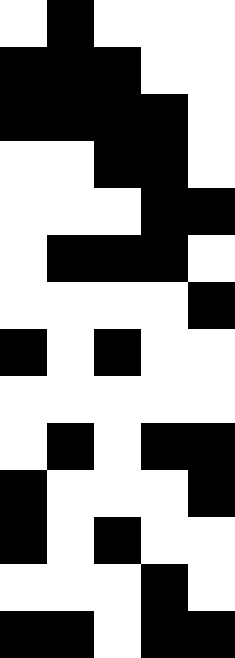[["white", "black", "white", "white", "white"], ["black", "black", "black", "white", "white"], ["black", "black", "black", "black", "white"], ["white", "white", "black", "black", "white"], ["white", "white", "white", "black", "black"], ["white", "black", "black", "black", "white"], ["white", "white", "white", "white", "black"], ["black", "white", "black", "white", "white"], ["white", "white", "white", "white", "white"], ["white", "black", "white", "black", "black"], ["black", "white", "white", "white", "black"], ["black", "white", "black", "white", "white"], ["white", "white", "white", "black", "white"], ["black", "black", "white", "black", "black"]]